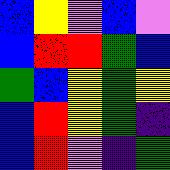[["blue", "yellow", "violet", "blue", "violet"], ["blue", "red", "red", "green", "blue"], ["green", "blue", "yellow", "green", "yellow"], ["blue", "red", "yellow", "green", "indigo"], ["blue", "red", "violet", "indigo", "green"]]